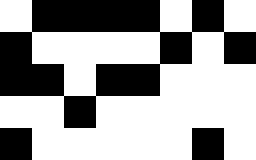[["white", "black", "black", "black", "black", "white", "black", "white"], ["black", "white", "white", "white", "white", "black", "white", "black"], ["black", "black", "white", "black", "black", "white", "white", "white"], ["white", "white", "black", "white", "white", "white", "white", "white"], ["black", "white", "white", "white", "white", "white", "black", "white"]]